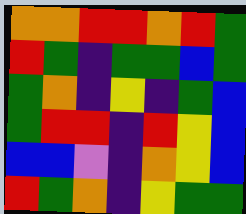[["orange", "orange", "red", "red", "orange", "red", "green"], ["red", "green", "indigo", "green", "green", "blue", "green"], ["green", "orange", "indigo", "yellow", "indigo", "green", "blue"], ["green", "red", "red", "indigo", "red", "yellow", "blue"], ["blue", "blue", "violet", "indigo", "orange", "yellow", "blue"], ["red", "green", "orange", "indigo", "yellow", "green", "green"]]